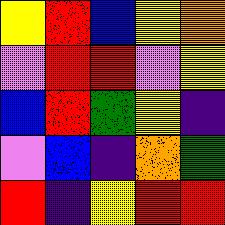[["yellow", "red", "blue", "yellow", "orange"], ["violet", "red", "red", "violet", "yellow"], ["blue", "red", "green", "yellow", "indigo"], ["violet", "blue", "indigo", "orange", "green"], ["red", "indigo", "yellow", "red", "red"]]